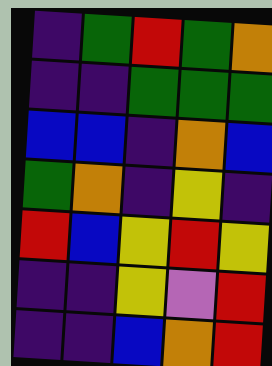[["indigo", "green", "red", "green", "orange"], ["indigo", "indigo", "green", "green", "green"], ["blue", "blue", "indigo", "orange", "blue"], ["green", "orange", "indigo", "yellow", "indigo"], ["red", "blue", "yellow", "red", "yellow"], ["indigo", "indigo", "yellow", "violet", "red"], ["indigo", "indigo", "blue", "orange", "red"]]